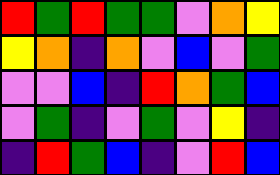[["red", "green", "red", "green", "green", "violet", "orange", "yellow"], ["yellow", "orange", "indigo", "orange", "violet", "blue", "violet", "green"], ["violet", "violet", "blue", "indigo", "red", "orange", "green", "blue"], ["violet", "green", "indigo", "violet", "green", "violet", "yellow", "indigo"], ["indigo", "red", "green", "blue", "indigo", "violet", "red", "blue"]]